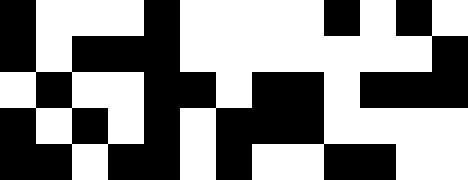[["black", "white", "white", "white", "black", "white", "white", "white", "white", "black", "white", "black", "white"], ["black", "white", "black", "black", "black", "white", "white", "white", "white", "white", "white", "white", "black"], ["white", "black", "white", "white", "black", "black", "white", "black", "black", "white", "black", "black", "black"], ["black", "white", "black", "white", "black", "white", "black", "black", "black", "white", "white", "white", "white"], ["black", "black", "white", "black", "black", "white", "black", "white", "white", "black", "black", "white", "white"]]